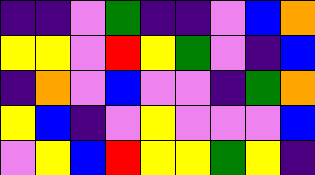[["indigo", "indigo", "violet", "green", "indigo", "indigo", "violet", "blue", "orange"], ["yellow", "yellow", "violet", "red", "yellow", "green", "violet", "indigo", "blue"], ["indigo", "orange", "violet", "blue", "violet", "violet", "indigo", "green", "orange"], ["yellow", "blue", "indigo", "violet", "yellow", "violet", "violet", "violet", "blue"], ["violet", "yellow", "blue", "red", "yellow", "yellow", "green", "yellow", "indigo"]]